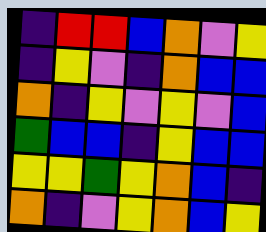[["indigo", "red", "red", "blue", "orange", "violet", "yellow"], ["indigo", "yellow", "violet", "indigo", "orange", "blue", "blue"], ["orange", "indigo", "yellow", "violet", "yellow", "violet", "blue"], ["green", "blue", "blue", "indigo", "yellow", "blue", "blue"], ["yellow", "yellow", "green", "yellow", "orange", "blue", "indigo"], ["orange", "indigo", "violet", "yellow", "orange", "blue", "yellow"]]